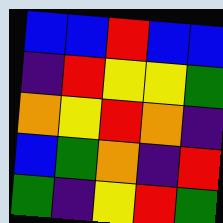[["blue", "blue", "red", "blue", "blue"], ["indigo", "red", "yellow", "yellow", "green"], ["orange", "yellow", "red", "orange", "indigo"], ["blue", "green", "orange", "indigo", "red"], ["green", "indigo", "yellow", "red", "green"]]